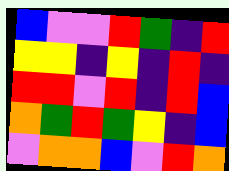[["blue", "violet", "violet", "red", "green", "indigo", "red"], ["yellow", "yellow", "indigo", "yellow", "indigo", "red", "indigo"], ["red", "red", "violet", "red", "indigo", "red", "blue"], ["orange", "green", "red", "green", "yellow", "indigo", "blue"], ["violet", "orange", "orange", "blue", "violet", "red", "orange"]]